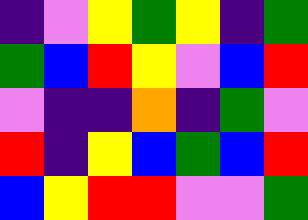[["indigo", "violet", "yellow", "green", "yellow", "indigo", "green"], ["green", "blue", "red", "yellow", "violet", "blue", "red"], ["violet", "indigo", "indigo", "orange", "indigo", "green", "violet"], ["red", "indigo", "yellow", "blue", "green", "blue", "red"], ["blue", "yellow", "red", "red", "violet", "violet", "green"]]